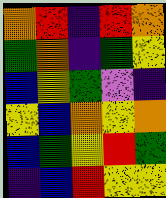[["orange", "red", "indigo", "red", "orange"], ["green", "orange", "indigo", "green", "yellow"], ["blue", "yellow", "green", "violet", "indigo"], ["yellow", "blue", "orange", "yellow", "orange"], ["blue", "green", "yellow", "red", "green"], ["indigo", "blue", "red", "yellow", "yellow"]]